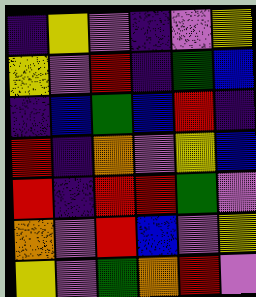[["indigo", "yellow", "violet", "indigo", "violet", "yellow"], ["yellow", "violet", "red", "indigo", "green", "blue"], ["indigo", "blue", "green", "blue", "red", "indigo"], ["red", "indigo", "orange", "violet", "yellow", "blue"], ["red", "indigo", "red", "red", "green", "violet"], ["orange", "violet", "red", "blue", "violet", "yellow"], ["yellow", "violet", "green", "orange", "red", "violet"]]